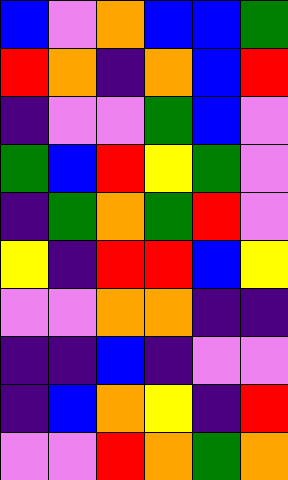[["blue", "violet", "orange", "blue", "blue", "green"], ["red", "orange", "indigo", "orange", "blue", "red"], ["indigo", "violet", "violet", "green", "blue", "violet"], ["green", "blue", "red", "yellow", "green", "violet"], ["indigo", "green", "orange", "green", "red", "violet"], ["yellow", "indigo", "red", "red", "blue", "yellow"], ["violet", "violet", "orange", "orange", "indigo", "indigo"], ["indigo", "indigo", "blue", "indigo", "violet", "violet"], ["indigo", "blue", "orange", "yellow", "indigo", "red"], ["violet", "violet", "red", "orange", "green", "orange"]]